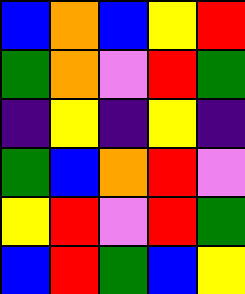[["blue", "orange", "blue", "yellow", "red"], ["green", "orange", "violet", "red", "green"], ["indigo", "yellow", "indigo", "yellow", "indigo"], ["green", "blue", "orange", "red", "violet"], ["yellow", "red", "violet", "red", "green"], ["blue", "red", "green", "blue", "yellow"]]